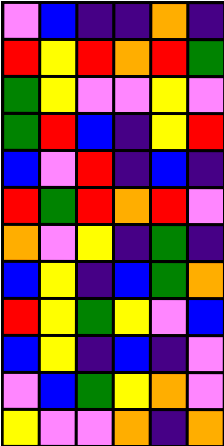[["violet", "blue", "indigo", "indigo", "orange", "indigo"], ["red", "yellow", "red", "orange", "red", "green"], ["green", "yellow", "violet", "violet", "yellow", "violet"], ["green", "red", "blue", "indigo", "yellow", "red"], ["blue", "violet", "red", "indigo", "blue", "indigo"], ["red", "green", "red", "orange", "red", "violet"], ["orange", "violet", "yellow", "indigo", "green", "indigo"], ["blue", "yellow", "indigo", "blue", "green", "orange"], ["red", "yellow", "green", "yellow", "violet", "blue"], ["blue", "yellow", "indigo", "blue", "indigo", "violet"], ["violet", "blue", "green", "yellow", "orange", "violet"], ["yellow", "violet", "violet", "orange", "indigo", "orange"]]